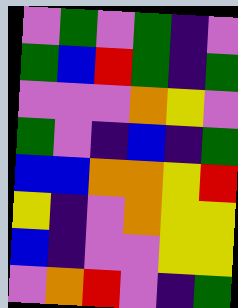[["violet", "green", "violet", "green", "indigo", "violet"], ["green", "blue", "red", "green", "indigo", "green"], ["violet", "violet", "violet", "orange", "yellow", "violet"], ["green", "violet", "indigo", "blue", "indigo", "green"], ["blue", "blue", "orange", "orange", "yellow", "red"], ["yellow", "indigo", "violet", "orange", "yellow", "yellow"], ["blue", "indigo", "violet", "violet", "yellow", "yellow"], ["violet", "orange", "red", "violet", "indigo", "green"]]